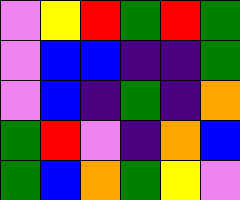[["violet", "yellow", "red", "green", "red", "green"], ["violet", "blue", "blue", "indigo", "indigo", "green"], ["violet", "blue", "indigo", "green", "indigo", "orange"], ["green", "red", "violet", "indigo", "orange", "blue"], ["green", "blue", "orange", "green", "yellow", "violet"]]